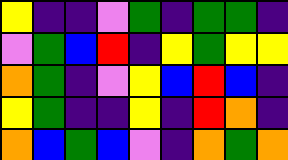[["yellow", "indigo", "indigo", "violet", "green", "indigo", "green", "green", "indigo"], ["violet", "green", "blue", "red", "indigo", "yellow", "green", "yellow", "yellow"], ["orange", "green", "indigo", "violet", "yellow", "blue", "red", "blue", "indigo"], ["yellow", "green", "indigo", "indigo", "yellow", "indigo", "red", "orange", "indigo"], ["orange", "blue", "green", "blue", "violet", "indigo", "orange", "green", "orange"]]